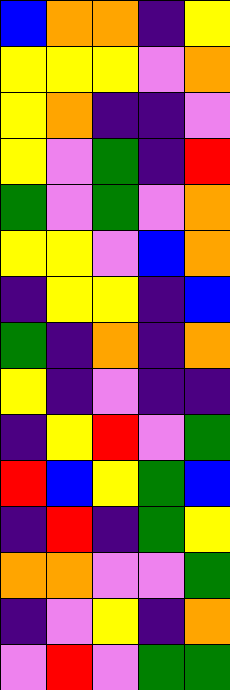[["blue", "orange", "orange", "indigo", "yellow"], ["yellow", "yellow", "yellow", "violet", "orange"], ["yellow", "orange", "indigo", "indigo", "violet"], ["yellow", "violet", "green", "indigo", "red"], ["green", "violet", "green", "violet", "orange"], ["yellow", "yellow", "violet", "blue", "orange"], ["indigo", "yellow", "yellow", "indigo", "blue"], ["green", "indigo", "orange", "indigo", "orange"], ["yellow", "indigo", "violet", "indigo", "indigo"], ["indigo", "yellow", "red", "violet", "green"], ["red", "blue", "yellow", "green", "blue"], ["indigo", "red", "indigo", "green", "yellow"], ["orange", "orange", "violet", "violet", "green"], ["indigo", "violet", "yellow", "indigo", "orange"], ["violet", "red", "violet", "green", "green"]]